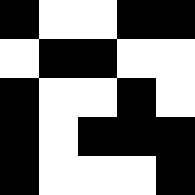[["black", "white", "white", "black", "black"], ["white", "black", "black", "white", "white"], ["black", "white", "white", "black", "white"], ["black", "white", "black", "black", "black"], ["black", "white", "white", "white", "black"]]